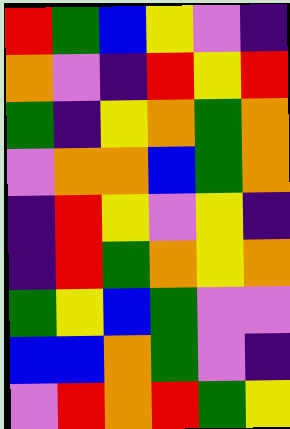[["red", "green", "blue", "yellow", "violet", "indigo"], ["orange", "violet", "indigo", "red", "yellow", "red"], ["green", "indigo", "yellow", "orange", "green", "orange"], ["violet", "orange", "orange", "blue", "green", "orange"], ["indigo", "red", "yellow", "violet", "yellow", "indigo"], ["indigo", "red", "green", "orange", "yellow", "orange"], ["green", "yellow", "blue", "green", "violet", "violet"], ["blue", "blue", "orange", "green", "violet", "indigo"], ["violet", "red", "orange", "red", "green", "yellow"]]